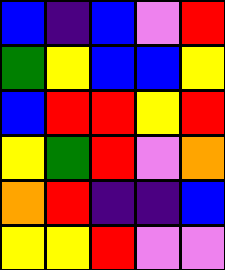[["blue", "indigo", "blue", "violet", "red"], ["green", "yellow", "blue", "blue", "yellow"], ["blue", "red", "red", "yellow", "red"], ["yellow", "green", "red", "violet", "orange"], ["orange", "red", "indigo", "indigo", "blue"], ["yellow", "yellow", "red", "violet", "violet"]]